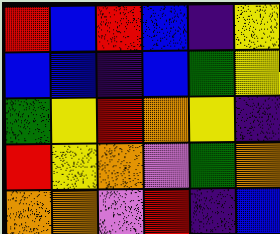[["red", "blue", "red", "blue", "indigo", "yellow"], ["blue", "blue", "indigo", "blue", "green", "yellow"], ["green", "yellow", "red", "orange", "yellow", "indigo"], ["red", "yellow", "orange", "violet", "green", "orange"], ["orange", "orange", "violet", "red", "indigo", "blue"]]